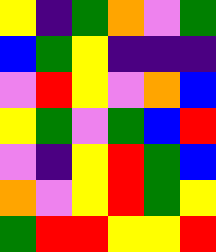[["yellow", "indigo", "green", "orange", "violet", "green"], ["blue", "green", "yellow", "indigo", "indigo", "indigo"], ["violet", "red", "yellow", "violet", "orange", "blue"], ["yellow", "green", "violet", "green", "blue", "red"], ["violet", "indigo", "yellow", "red", "green", "blue"], ["orange", "violet", "yellow", "red", "green", "yellow"], ["green", "red", "red", "yellow", "yellow", "red"]]